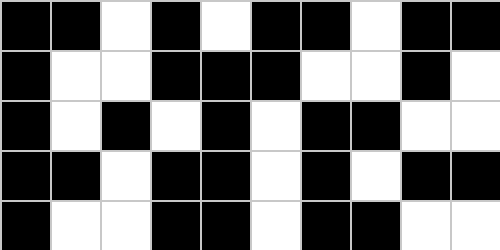[["black", "black", "white", "black", "white", "black", "black", "white", "black", "black"], ["black", "white", "white", "black", "black", "black", "white", "white", "black", "white"], ["black", "white", "black", "white", "black", "white", "black", "black", "white", "white"], ["black", "black", "white", "black", "black", "white", "black", "white", "black", "black"], ["black", "white", "white", "black", "black", "white", "black", "black", "white", "white"]]